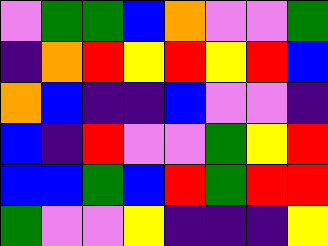[["violet", "green", "green", "blue", "orange", "violet", "violet", "green"], ["indigo", "orange", "red", "yellow", "red", "yellow", "red", "blue"], ["orange", "blue", "indigo", "indigo", "blue", "violet", "violet", "indigo"], ["blue", "indigo", "red", "violet", "violet", "green", "yellow", "red"], ["blue", "blue", "green", "blue", "red", "green", "red", "red"], ["green", "violet", "violet", "yellow", "indigo", "indigo", "indigo", "yellow"]]